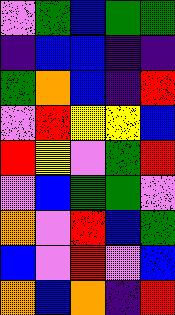[["violet", "green", "blue", "green", "green"], ["indigo", "blue", "blue", "indigo", "indigo"], ["green", "orange", "blue", "indigo", "red"], ["violet", "red", "yellow", "yellow", "blue"], ["red", "yellow", "violet", "green", "red"], ["violet", "blue", "green", "green", "violet"], ["orange", "violet", "red", "blue", "green"], ["blue", "violet", "red", "violet", "blue"], ["orange", "blue", "orange", "indigo", "red"]]